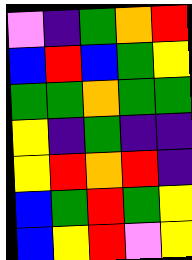[["violet", "indigo", "green", "orange", "red"], ["blue", "red", "blue", "green", "yellow"], ["green", "green", "orange", "green", "green"], ["yellow", "indigo", "green", "indigo", "indigo"], ["yellow", "red", "orange", "red", "indigo"], ["blue", "green", "red", "green", "yellow"], ["blue", "yellow", "red", "violet", "yellow"]]